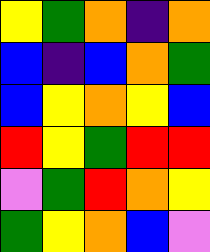[["yellow", "green", "orange", "indigo", "orange"], ["blue", "indigo", "blue", "orange", "green"], ["blue", "yellow", "orange", "yellow", "blue"], ["red", "yellow", "green", "red", "red"], ["violet", "green", "red", "orange", "yellow"], ["green", "yellow", "orange", "blue", "violet"]]